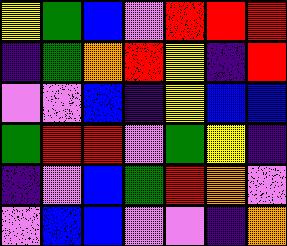[["yellow", "green", "blue", "violet", "red", "red", "red"], ["indigo", "green", "orange", "red", "yellow", "indigo", "red"], ["violet", "violet", "blue", "indigo", "yellow", "blue", "blue"], ["green", "red", "red", "violet", "green", "yellow", "indigo"], ["indigo", "violet", "blue", "green", "red", "orange", "violet"], ["violet", "blue", "blue", "violet", "violet", "indigo", "orange"]]